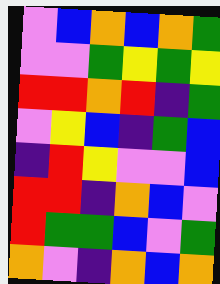[["violet", "blue", "orange", "blue", "orange", "green"], ["violet", "violet", "green", "yellow", "green", "yellow"], ["red", "red", "orange", "red", "indigo", "green"], ["violet", "yellow", "blue", "indigo", "green", "blue"], ["indigo", "red", "yellow", "violet", "violet", "blue"], ["red", "red", "indigo", "orange", "blue", "violet"], ["red", "green", "green", "blue", "violet", "green"], ["orange", "violet", "indigo", "orange", "blue", "orange"]]